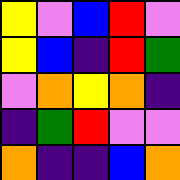[["yellow", "violet", "blue", "red", "violet"], ["yellow", "blue", "indigo", "red", "green"], ["violet", "orange", "yellow", "orange", "indigo"], ["indigo", "green", "red", "violet", "violet"], ["orange", "indigo", "indigo", "blue", "orange"]]